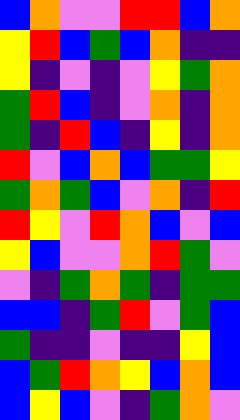[["blue", "orange", "violet", "violet", "red", "red", "blue", "orange"], ["yellow", "red", "blue", "green", "blue", "orange", "indigo", "indigo"], ["yellow", "indigo", "violet", "indigo", "violet", "yellow", "green", "orange"], ["green", "red", "blue", "indigo", "violet", "orange", "indigo", "orange"], ["green", "indigo", "red", "blue", "indigo", "yellow", "indigo", "orange"], ["red", "violet", "blue", "orange", "blue", "green", "green", "yellow"], ["green", "orange", "green", "blue", "violet", "orange", "indigo", "red"], ["red", "yellow", "violet", "red", "orange", "blue", "violet", "blue"], ["yellow", "blue", "violet", "violet", "orange", "red", "green", "violet"], ["violet", "indigo", "green", "orange", "green", "indigo", "green", "green"], ["blue", "blue", "indigo", "green", "red", "violet", "green", "blue"], ["green", "indigo", "indigo", "violet", "indigo", "indigo", "yellow", "blue"], ["blue", "green", "red", "orange", "yellow", "blue", "orange", "blue"], ["blue", "yellow", "blue", "violet", "indigo", "green", "orange", "violet"]]